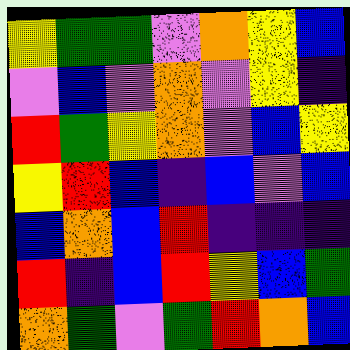[["yellow", "green", "green", "violet", "orange", "yellow", "blue"], ["violet", "blue", "violet", "orange", "violet", "yellow", "indigo"], ["red", "green", "yellow", "orange", "violet", "blue", "yellow"], ["yellow", "red", "blue", "indigo", "blue", "violet", "blue"], ["blue", "orange", "blue", "red", "indigo", "indigo", "indigo"], ["red", "indigo", "blue", "red", "yellow", "blue", "green"], ["orange", "green", "violet", "green", "red", "orange", "blue"]]